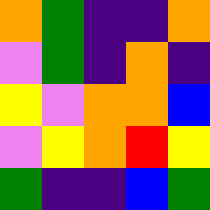[["orange", "green", "indigo", "indigo", "orange"], ["violet", "green", "indigo", "orange", "indigo"], ["yellow", "violet", "orange", "orange", "blue"], ["violet", "yellow", "orange", "red", "yellow"], ["green", "indigo", "indigo", "blue", "green"]]